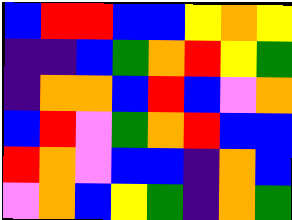[["blue", "red", "red", "blue", "blue", "yellow", "orange", "yellow"], ["indigo", "indigo", "blue", "green", "orange", "red", "yellow", "green"], ["indigo", "orange", "orange", "blue", "red", "blue", "violet", "orange"], ["blue", "red", "violet", "green", "orange", "red", "blue", "blue"], ["red", "orange", "violet", "blue", "blue", "indigo", "orange", "blue"], ["violet", "orange", "blue", "yellow", "green", "indigo", "orange", "green"]]